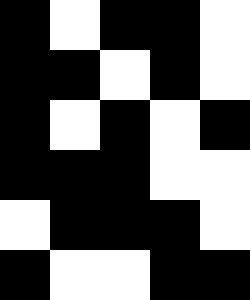[["black", "white", "black", "black", "white"], ["black", "black", "white", "black", "white"], ["black", "white", "black", "white", "black"], ["black", "black", "black", "white", "white"], ["white", "black", "black", "black", "white"], ["black", "white", "white", "black", "black"]]